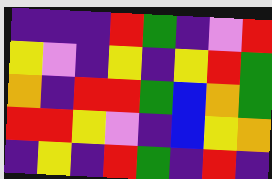[["indigo", "indigo", "indigo", "red", "green", "indigo", "violet", "red"], ["yellow", "violet", "indigo", "yellow", "indigo", "yellow", "red", "green"], ["orange", "indigo", "red", "red", "green", "blue", "orange", "green"], ["red", "red", "yellow", "violet", "indigo", "blue", "yellow", "orange"], ["indigo", "yellow", "indigo", "red", "green", "indigo", "red", "indigo"]]